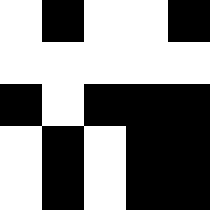[["white", "black", "white", "white", "black"], ["white", "white", "white", "white", "white"], ["black", "white", "black", "black", "black"], ["white", "black", "white", "black", "black"], ["white", "black", "white", "black", "black"]]